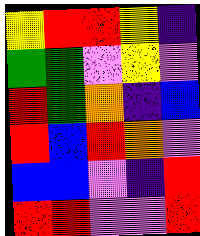[["yellow", "red", "red", "yellow", "indigo"], ["green", "green", "violet", "yellow", "violet"], ["red", "green", "orange", "indigo", "blue"], ["red", "blue", "red", "orange", "violet"], ["blue", "blue", "violet", "indigo", "red"], ["red", "red", "violet", "violet", "red"]]